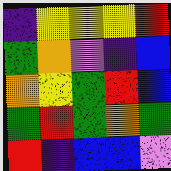[["indigo", "yellow", "yellow", "yellow", "red"], ["green", "orange", "violet", "indigo", "blue"], ["orange", "yellow", "green", "red", "blue"], ["green", "red", "green", "orange", "green"], ["red", "indigo", "blue", "blue", "violet"]]